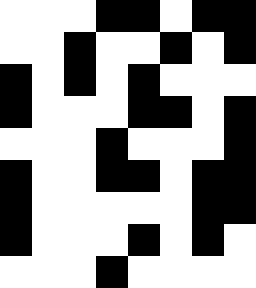[["white", "white", "white", "black", "black", "white", "black", "black"], ["white", "white", "black", "white", "white", "black", "white", "black"], ["black", "white", "black", "white", "black", "white", "white", "white"], ["black", "white", "white", "white", "black", "black", "white", "black"], ["white", "white", "white", "black", "white", "white", "white", "black"], ["black", "white", "white", "black", "black", "white", "black", "black"], ["black", "white", "white", "white", "white", "white", "black", "black"], ["black", "white", "white", "white", "black", "white", "black", "white"], ["white", "white", "white", "black", "white", "white", "white", "white"]]